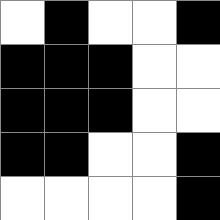[["white", "black", "white", "white", "black"], ["black", "black", "black", "white", "white"], ["black", "black", "black", "white", "white"], ["black", "black", "white", "white", "black"], ["white", "white", "white", "white", "black"]]